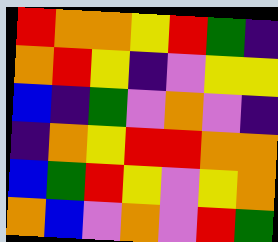[["red", "orange", "orange", "yellow", "red", "green", "indigo"], ["orange", "red", "yellow", "indigo", "violet", "yellow", "yellow"], ["blue", "indigo", "green", "violet", "orange", "violet", "indigo"], ["indigo", "orange", "yellow", "red", "red", "orange", "orange"], ["blue", "green", "red", "yellow", "violet", "yellow", "orange"], ["orange", "blue", "violet", "orange", "violet", "red", "green"]]